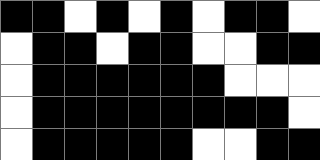[["black", "black", "white", "black", "white", "black", "white", "black", "black", "white"], ["white", "black", "black", "white", "black", "black", "white", "white", "black", "black"], ["white", "black", "black", "black", "black", "black", "black", "white", "white", "white"], ["white", "black", "black", "black", "black", "black", "black", "black", "black", "white"], ["white", "black", "black", "black", "black", "black", "white", "white", "black", "black"]]